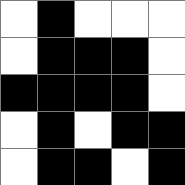[["white", "black", "white", "white", "white"], ["white", "black", "black", "black", "white"], ["black", "black", "black", "black", "white"], ["white", "black", "white", "black", "black"], ["white", "black", "black", "white", "black"]]